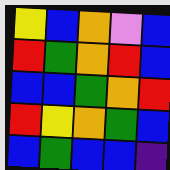[["yellow", "blue", "orange", "violet", "blue"], ["red", "green", "orange", "red", "blue"], ["blue", "blue", "green", "orange", "red"], ["red", "yellow", "orange", "green", "blue"], ["blue", "green", "blue", "blue", "indigo"]]